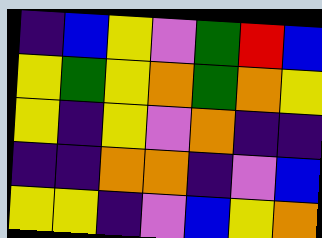[["indigo", "blue", "yellow", "violet", "green", "red", "blue"], ["yellow", "green", "yellow", "orange", "green", "orange", "yellow"], ["yellow", "indigo", "yellow", "violet", "orange", "indigo", "indigo"], ["indigo", "indigo", "orange", "orange", "indigo", "violet", "blue"], ["yellow", "yellow", "indigo", "violet", "blue", "yellow", "orange"]]